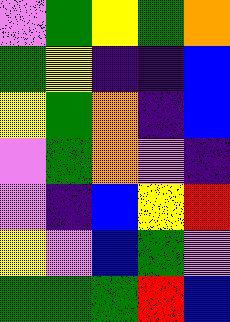[["violet", "green", "yellow", "green", "orange"], ["green", "yellow", "indigo", "indigo", "blue"], ["yellow", "green", "orange", "indigo", "blue"], ["violet", "green", "orange", "violet", "indigo"], ["violet", "indigo", "blue", "yellow", "red"], ["yellow", "violet", "blue", "green", "violet"], ["green", "green", "green", "red", "blue"]]